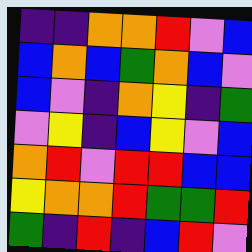[["indigo", "indigo", "orange", "orange", "red", "violet", "blue"], ["blue", "orange", "blue", "green", "orange", "blue", "violet"], ["blue", "violet", "indigo", "orange", "yellow", "indigo", "green"], ["violet", "yellow", "indigo", "blue", "yellow", "violet", "blue"], ["orange", "red", "violet", "red", "red", "blue", "blue"], ["yellow", "orange", "orange", "red", "green", "green", "red"], ["green", "indigo", "red", "indigo", "blue", "red", "violet"]]